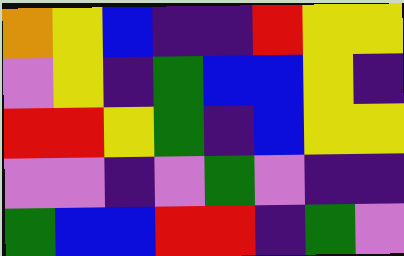[["orange", "yellow", "blue", "indigo", "indigo", "red", "yellow", "yellow"], ["violet", "yellow", "indigo", "green", "blue", "blue", "yellow", "indigo"], ["red", "red", "yellow", "green", "indigo", "blue", "yellow", "yellow"], ["violet", "violet", "indigo", "violet", "green", "violet", "indigo", "indigo"], ["green", "blue", "blue", "red", "red", "indigo", "green", "violet"]]